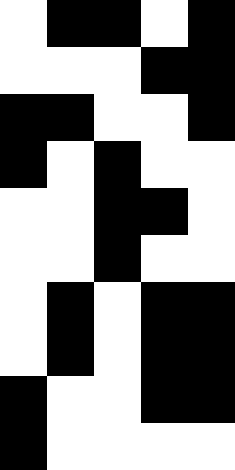[["white", "black", "black", "white", "black"], ["white", "white", "white", "black", "black"], ["black", "black", "white", "white", "black"], ["black", "white", "black", "white", "white"], ["white", "white", "black", "black", "white"], ["white", "white", "black", "white", "white"], ["white", "black", "white", "black", "black"], ["white", "black", "white", "black", "black"], ["black", "white", "white", "black", "black"], ["black", "white", "white", "white", "white"]]